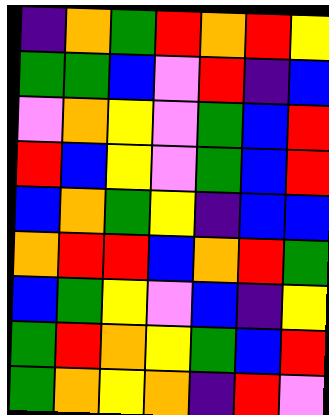[["indigo", "orange", "green", "red", "orange", "red", "yellow"], ["green", "green", "blue", "violet", "red", "indigo", "blue"], ["violet", "orange", "yellow", "violet", "green", "blue", "red"], ["red", "blue", "yellow", "violet", "green", "blue", "red"], ["blue", "orange", "green", "yellow", "indigo", "blue", "blue"], ["orange", "red", "red", "blue", "orange", "red", "green"], ["blue", "green", "yellow", "violet", "blue", "indigo", "yellow"], ["green", "red", "orange", "yellow", "green", "blue", "red"], ["green", "orange", "yellow", "orange", "indigo", "red", "violet"]]